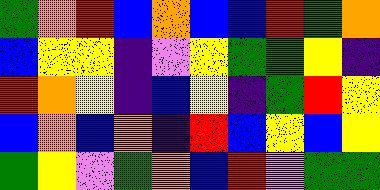[["green", "orange", "red", "blue", "orange", "blue", "blue", "red", "green", "orange"], ["blue", "yellow", "yellow", "indigo", "violet", "yellow", "green", "green", "yellow", "indigo"], ["red", "orange", "yellow", "indigo", "blue", "yellow", "indigo", "green", "red", "yellow"], ["blue", "orange", "blue", "orange", "indigo", "red", "blue", "yellow", "blue", "yellow"], ["green", "yellow", "violet", "green", "orange", "blue", "red", "violet", "green", "green"]]